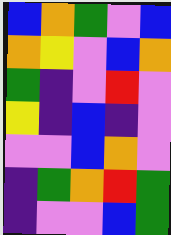[["blue", "orange", "green", "violet", "blue"], ["orange", "yellow", "violet", "blue", "orange"], ["green", "indigo", "violet", "red", "violet"], ["yellow", "indigo", "blue", "indigo", "violet"], ["violet", "violet", "blue", "orange", "violet"], ["indigo", "green", "orange", "red", "green"], ["indigo", "violet", "violet", "blue", "green"]]